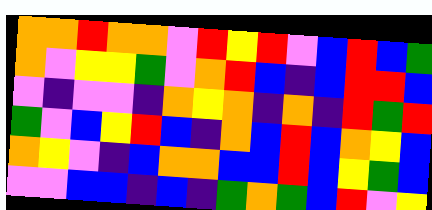[["orange", "orange", "red", "orange", "orange", "violet", "red", "yellow", "red", "violet", "blue", "red", "blue", "green"], ["orange", "violet", "yellow", "yellow", "green", "violet", "orange", "red", "blue", "indigo", "blue", "red", "red", "blue"], ["violet", "indigo", "violet", "violet", "indigo", "orange", "yellow", "orange", "indigo", "orange", "indigo", "red", "green", "red"], ["green", "violet", "blue", "yellow", "red", "blue", "indigo", "orange", "blue", "red", "blue", "orange", "yellow", "blue"], ["orange", "yellow", "violet", "indigo", "blue", "orange", "orange", "blue", "blue", "red", "blue", "yellow", "green", "blue"], ["violet", "violet", "blue", "blue", "indigo", "blue", "indigo", "green", "orange", "green", "blue", "red", "violet", "yellow"]]